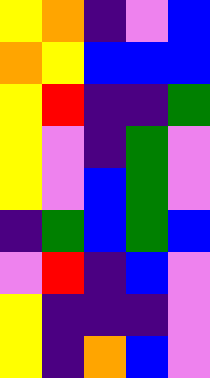[["yellow", "orange", "indigo", "violet", "blue"], ["orange", "yellow", "blue", "blue", "blue"], ["yellow", "red", "indigo", "indigo", "green"], ["yellow", "violet", "indigo", "green", "violet"], ["yellow", "violet", "blue", "green", "violet"], ["indigo", "green", "blue", "green", "blue"], ["violet", "red", "indigo", "blue", "violet"], ["yellow", "indigo", "indigo", "indigo", "violet"], ["yellow", "indigo", "orange", "blue", "violet"]]